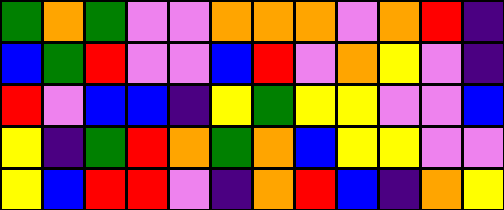[["green", "orange", "green", "violet", "violet", "orange", "orange", "orange", "violet", "orange", "red", "indigo"], ["blue", "green", "red", "violet", "violet", "blue", "red", "violet", "orange", "yellow", "violet", "indigo"], ["red", "violet", "blue", "blue", "indigo", "yellow", "green", "yellow", "yellow", "violet", "violet", "blue"], ["yellow", "indigo", "green", "red", "orange", "green", "orange", "blue", "yellow", "yellow", "violet", "violet"], ["yellow", "blue", "red", "red", "violet", "indigo", "orange", "red", "blue", "indigo", "orange", "yellow"]]